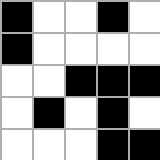[["black", "white", "white", "black", "white"], ["black", "white", "white", "white", "white"], ["white", "white", "black", "black", "black"], ["white", "black", "white", "black", "white"], ["white", "white", "white", "black", "black"]]